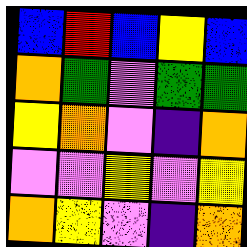[["blue", "red", "blue", "yellow", "blue"], ["orange", "green", "violet", "green", "green"], ["yellow", "orange", "violet", "indigo", "orange"], ["violet", "violet", "yellow", "violet", "yellow"], ["orange", "yellow", "violet", "indigo", "orange"]]